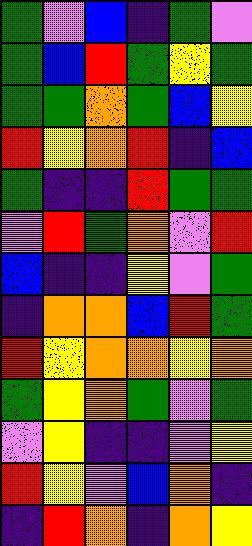[["green", "violet", "blue", "indigo", "green", "violet"], ["green", "blue", "red", "green", "yellow", "green"], ["green", "green", "orange", "green", "blue", "yellow"], ["red", "yellow", "orange", "red", "indigo", "blue"], ["green", "indigo", "indigo", "red", "green", "green"], ["violet", "red", "green", "orange", "violet", "red"], ["blue", "indigo", "indigo", "yellow", "violet", "green"], ["indigo", "orange", "orange", "blue", "red", "green"], ["red", "yellow", "orange", "orange", "yellow", "orange"], ["green", "yellow", "orange", "green", "violet", "green"], ["violet", "yellow", "indigo", "indigo", "violet", "yellow"], ["red", "yellow", "violet", "blue", "orange", "indigo"], ["indigo", "red", "orange", "indigo", "orange", "yellow"]]